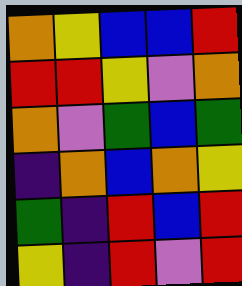[["orange", "yellow", "blue", "blue", "red"], ["red", "red", "yellow", "violet", "orange"], ["orange", "violet", "green", "blue", "green"], ["indigo", "orange", "blue", "orange", "yellow"], ["green", "indigo", "red", "blue", "red"], ["yellow", "indigo", "red", "violet", "red"]]